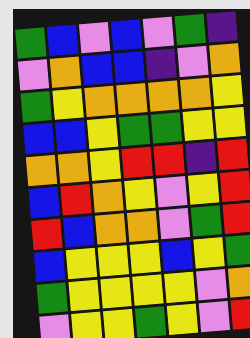[["green", "blue", "violet", "blue", "violet", "green", "indigo"], ["violet", "orange", "blue", "blue", "indigo", "violet", "orange"], ["green", "yellow", "orange", "orange", "orange", "orange", "yellow"], ["blue", "blue", "yellow", "green", "green", "yellow", "yellow"], ["orange", "orange", "yellow", "red", "red", "indigo", "red"], ["blue", "red", "orange", "yellow", "violet", "yellow", "red"], ["red", "blue", "orange", "orange", "violet", "green", "red"], ["blue", "yellow", "yellow", "yellow", "blue", "yellow", "green"], ["green", "yellow", "yellow", "yellow", "yellow", "violet", "orange"], ["violet", "yellow", "yellow", "green", "yellow", "violet", "red"]]